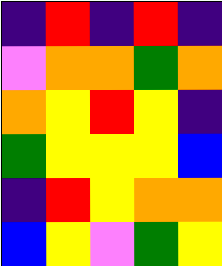[["indigo", "red", "indigo", "red", "indigo"], ["violet", "orange", "orange", "green", "orange"], ["orange", "yellow", "red", "yellow", "indigo"], ["green", "yellow", "yellow", "yellow", "blue"], ["indigo", "red", "yellow", "orange", "orange"], ["blue", "yellow", "violet", "green", "yellow"]]